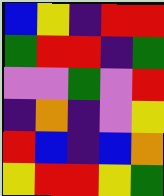[["blue", "yellow", "indigo", "red", "red"], ["green", "red", "red", "indigo", "green"], ["violet", "violet", "green", "violet", "red"], ["indigo", "orange", "indigo", "violet", "yellow"], ["red", "blue", "indigo", "blue", "orange"], ["yellow", "red", "red", "yellow", "green"]]